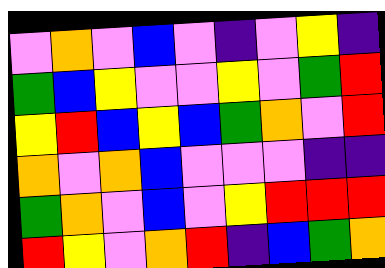[["violet", "orange", "violet", "blue", "violet", "indigo", "violet", "yellow", "indigo"], ["green", "blue", "yellow", "violet", "violet", "yellow", "violet", "green", "red"], ["yellow", "red", "blue", "yellow", "blue", "green", "orange", "violet", "red"], ["orange", "violet", "orange", "blue", "violet", "violet", "violet", "indigo", "indigo"], ["green", "orange", "violet", "blue", "violet", "yellow", "red", "red", "red"], ["red", "yellow", "violet", "orange", "red", "indigo", "blue", "green", "orange"]]